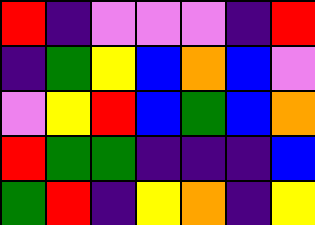[["red", "indigo", "violet", "violet", "violet", "indigo", "red"], ["indigo", "green", "yellow", "blue", "orange", "blue", "violet"], ["violet", "yellow", "red", "blue", "green", "blue", "orange"], ["red", "green", "green", "indigo", "indigo", "indigo", "blue"], ["green", "red", "indigo", "yellow", "orange", "indigo", "yellow"]]